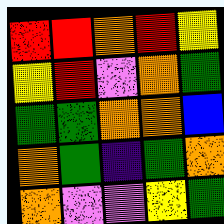[["red", "red", "orange", "red", "yellow"], ["yellow", "red", "violet", "orange", "green"], ["green", "green", "orange", "orange", "blue"], ["orange", "green", "indigo", "green", "orange"], ["orange", "violet", "violet", "yellow", "green"]]